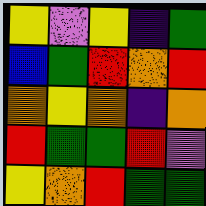[["yellow", "violet", "yellow", "indigo", "green"], ["blue", "green", "red", "orange", "red"], ["orange", "yellow", "orange", "indigo", "orange"], ["red", "green", "green", "red", "violet"], ["yellow", "orange", "red", "green", "green"]]